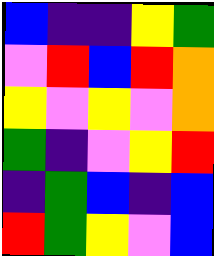[["blue", "indigo", "indigo", "yellow", "green"], ["violet", "red", "blue", "red", "orange"], ["yellow", "violet", "yellow", "violet", "orange"], ["green", "indigo", "violet", "yellow", "red"], ["indigo", "green", "blue", "indigo", "blue"], ["red", "green", "yellow", "violet", "blue"]]